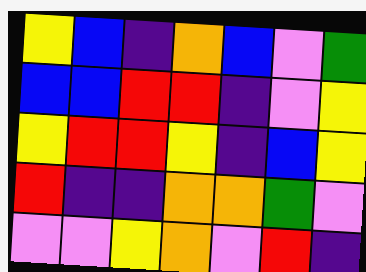[["yellow", "blue", "indigo", "orange", "blue", "violet", "green"], ["blue", "blue", "red", "red", "indigo", "violet", "yellow"], ["yellow", "red", "red", "yellow", "indigo", "blue", "yellow"], ["red", "indigo", "indigo", "orange", "orange", "green", "violet"], ["violet", "violet", "yellow", "orange", "violet", "red", "indigo"]]